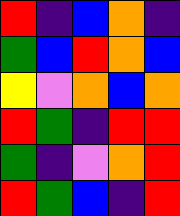[["red", "indigo", "blue", "orange", "indigo"], ["green", "blue", "red", "orange", "blue"], ["yellow", "violet", "orange", "blue", "orange"], ["red", "green", "indigo", "red", "red"], ["green", "indigo", "violet", "orange", "red"], ["red", "green", "blue", "indigo", "red"]]